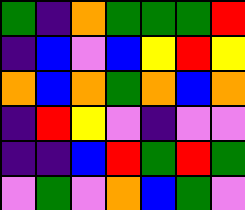[["green", "indigo", "orange", "green", "green", "green", "red"], ["indigo", "blue", "violet", "blue", "yellow", "red", "yellow"], ["orange", "blue", "orange", "green", "orange", "blue", "orange"], ["indigo", "red", "yellow", "violet", "indigo", "violet", "violet"], ["indigo", "indigo", "blue", "red", "green", "red", "green"], ["violet", "green", "violet", "orange", "blue", "green", "violet"]]